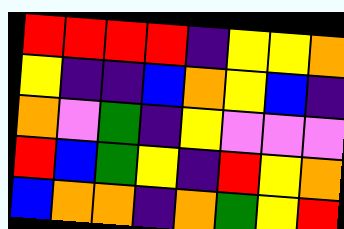[["red", "red", "red", "red", "indigo", "yellow", "yellow", "orange"], ["yellow", "indigo", "indigo", "blue", "orange", "yellow", "blue", "indigo"], ["orange", "violet", "green", "indigo", "yellow", "violet", "violet", "violet"], ["red", "blue", "green", "yellow", "indigo", "red", "yellow", "orange"], ["blue", "orange", "orange", "indigo", "orange", "green", "yellow", "red"]]